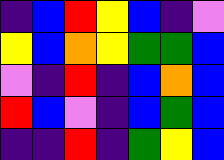[["indigo", "blue", "red", "yellow", "blue", "indigo", "violet"], ["yellow", "blue", "orange", "yellow", "green", "green", "blue"], ["violet", "indigo", "red", "indigo", "blue", "orange", "blue"], ["red", "blue", "violet", "indigo", "blue", "green", "blue"], ["indigo", "indigo", "red", "indigo", "green", "yellow", "blue"]]